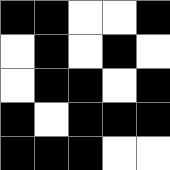[["black", "black", "white", "white", "black"], ["white", "black", "white", "black", "white"], ["white", "black", "black", "white", "black"], ["black", "white", "black", "black", "black"], ["black", "black", "black", "white", "white"]]